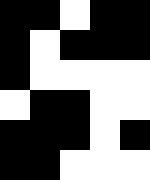[["black", "black", "white", "black", "black"], ["black", "white", "black", "black", "black"], ["black", "white", "white", "white", "white"], ["white", "black", "black", "white", "white"], ["black", "black", "black", "white", "black"], ["black", "black", "white", "white", "white"]]